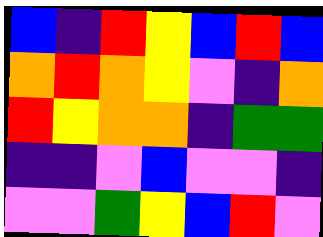[["blue", "indigo", "red", "yellow", "blue", "red", "blue"], ["orange", "red", "orange", "yellow", "violet", "indigo", "orange"], ["red", "yellow", "orange", "orange", "indigo", "green", "green"], ["indigo", "indigo", "violet", "blue", "violet", "violet", "indigo"], ["violet", "violet", "green", "yellow", "blue", "red", "violet"]]